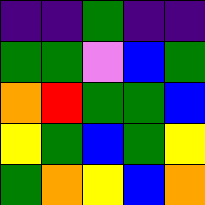[["indigo", "indigo", "green", "indigo", "indigo"], ["green", "green", "violet", "blue", "green"], ["orange", "red", "green", "green", "blue"], ["yellow", "green", "blue", "green", "yellow"], ["green", "orange", "yellow", "blue", "orange"]]